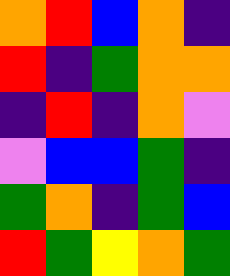[["orange", "red", "blue", "orange", "indigo"], ["red", "indigo", "green", "orange", "orange"], ["indigo", "red", "indigo", "orange", "violet"], ["violet", "blue", "blue", "green", "indigo"], ["green", "orange", "indigo", "green", "blue"], ["red", "green", "yellow", "orange", "green"]]